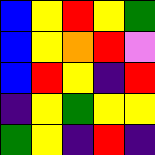[["blue", "yellow", "red", "yellow", "green"], ["blue", "yellow", "orange", "red", "violet"], ["blue", "red", "yellow", "indigo", "red"], ["indigo", "yellow", "green", "yellow", "yellow"], ["green", "yellow", "indigo", "red", "indigo"]]